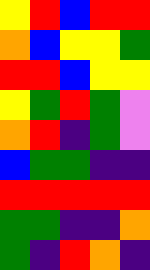[["yellow", "red", "blue", "red", "red"], ["orange", "blue", "yellow", "yellow", "green"], ["red", "red", "blue", "yellow", "yellow"], ["yellow", "green", "red", "green", "violet"], ["orange", "red", "indigo", "green", "violet"], ["blue", "green", "green", "indigo", "indigo"], ["red", "red", "red", "red", "red"], ["green", "green", "indigo", "indigo", "orange"], ["green", "indigo", "red", "orange", "indigo"]]